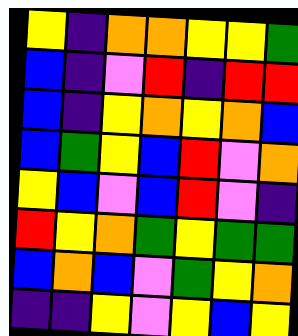[["yellow", "indigo", "orange", "orange", "yellow", "yellow", "green"], ["blue", "indigo", "violet", "red", "indigo", "red", "red"], ["blue", "indigo", "yellow", "orange", "yellow", "orange", "blue"], ["blue", "green", "yellow", "blue", "red", "violet", "orange"], ["yellow", "blue", "violet", "blue", "red", "violet", "indigo"], ["red", "yellow", "orange", "green", "yellow", "green", "green"], ["blue", "orange", "blue", "violet", "green", "yellow", "orange"], ["indigo", "indigo", "yellow", "violet", "yellow", "blue", "yellow"]]